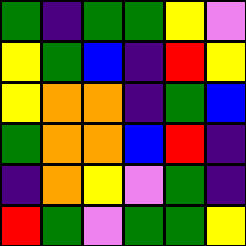[["green", "indigo", "green", "green", "yellow", "violet"], ["yellow", "green", "blue", "indigo", "red", "yellow"], ["yellow", "orange", "orange", "indigo", "green", "blue"], ["green", "orange", "orange", "blue", "red", "indigo"], ["indigo", "orange", "yellow", "violet", "green", "indigo"], ["red", "green", "violet", "green", "green", "yellow"]]